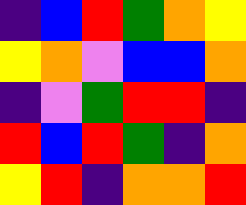[["indigo", "blue", "red", "green", "orange", "yellow"], ["yellow", "orange", "violet", "blue", "blue", "orange"], ["indigo", "violet", "green", "red", "red", "indigo"], ["red", "blue", "red", "green", "indigo", "orange"], ["yellow", "red", "indigo", "orange", "orange", "red"]]